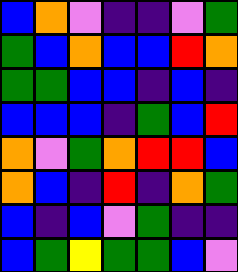[["blue", "orange", "violet", "indigo", "indigo", "violet", "green"], ["green", "blue", "orange", "blue", "blue", "red", "orange"], ["green", "green", "blue", "blue", "indigo", "blue", "indigo"], ["blue", "blue", "blue", "indigo", "green", "blue", "red"], ["orange", "violet", "green", "orange", "red", "red", "blue"], ["orange", "blue", "indigo", "red", "indigo", "orange", "green"], ["blue", "indigo", "blue", "violet", "green", "indigo", "indigo"], ["blue", "green", "yellow", "green", "green", "blue", "violet"]]